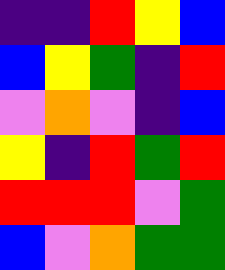[["indigo", "indigo", "red", "yellow", "blue"], ["blue", "yellow", "green", "indigo", "red"], ["violet", "orange", "violet", "indigo", "blue"], ["yellow", "indigo", "red", "green", "red"], ["red", "red", "red", "violet", "green"], ["blue", "violet", "orange", "green", "green"]]